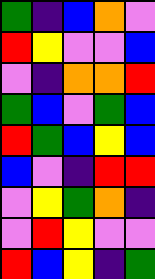[["green", "indigo", "blue", "orange", "violet"], ["red", "yellow", "violet", "violet", "blue"], ["violet", "indigo", "orange", "orange", "red"], ["green", "blue", "violet", "green", "blue"], ["red", "green", "blue", "yellow", "blue"], ["blue", "violet", "indigo", "red", "red"], ["violet", "yellow", "green", "orange", "indigo"], ["violet", "red", "yellow", "violet", "violet"], ["red", "blue", "yellow", "indigo", "green"]]